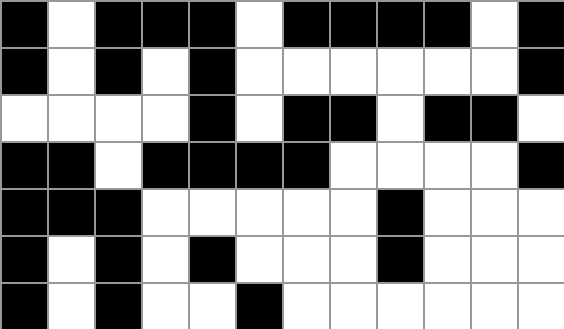[["black", "white", "black", "black", "black", "white", "black", "black", "black", "black", "white", "black"], ["black", "white", "black", "white", "black", "white", "white", "white", "white", "white", "white", "black"], ["white", "white", "white", "white", "black", "white", "black", "black", "white", "black", "black", "white"], ["black", "black", "white", "black", "black", "black", "black", "white", "white", "white", "white", "black"], ["black", "black", "black", "white", "white", "white", "white", "white", "black", "white", "white", "white"], ["black", "white", "black", "white", "black", "white", "white", "white", "black", "white", "white", "white"], ["black", "white", "black", "white", "white", "black", "white", "white", "white", "white", "white", "white"]]